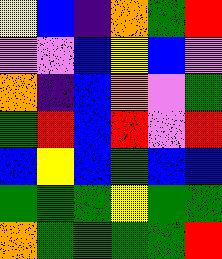[["yellow", "blue", "indigo", "orange", "green", "red"], ["violet", "violet", "blue", "yellow", "blue", "violet"], ["orange", "indigo", "blue", "orange", "violet", "green"], ["green", "red", "blue", "red", "violet", "red"], ["blue", "yellow", "blue", "green", "blue", "blue"], ["green", "green", "green", "yellow", "green", "green"], ["orange", "green", "green", "green", "green", "red"]]